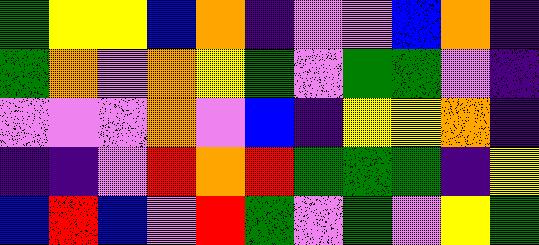[["green", "yellow", "yellow", "blue", "orange", "indigo", "violet", "violet", "blue", "orange", "indigo"], ["green", "orange", "violet", "orange", "yellow", "green", "violet", "green", "green", "violet", "indigo"], ["violet", "violet", "violet", "orange", "violet", "blue", "indigo", "yellow", "yellow", "orange", "indigo"], ["indigo", "indigo", "violet", "red", "orange", "red", "green", "green", "green", "indigo", "yellow"], ["blue", "red", "blue", "violet", "red", "green", "violet", "green", "violet", "yellow", "green"]]